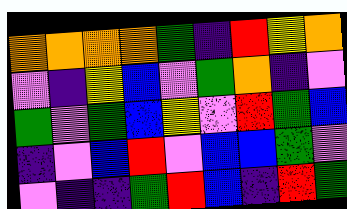[["orange", "orange", "orange", "orange", "green", "indigo", "red", "yellow", "orange"], ["violet", "indigo", "yellow", "blue", "violet", "green", "orange", "indigo", "violet"], ["green", "violet", "green", "blue", "yellow", "violet", "red", "green", "blue"], ["indigo", "violet", "blue", "red", "violet", "blue", "blue", "green", "violet"], ["violet", "indigo", "indigo", "green", "red", "blue", "indigo", "red", "green"]]